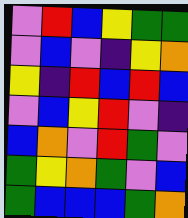[["violet", "red", "blue", "yellow", "green", "green"], ["violet", "blue", "violet", "indigo", "yellow", "orange"], ["yellow", "indigo", "red", "blue", "red", "blue"], ["violet", "blue", "yellow", "red", "violet", "indigo"], ["blue", "orange", "violet", "red", "green", "violet"], ["green", "yellow", "orange", "green", "violet", "blue"], ["green", "blue", "blue", "blue", "green", "orange"]]